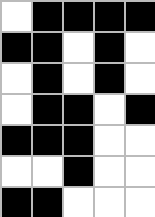[["white", "black", "black", "black", "black"], ["black", "black", "white", "black", "white"], ["white", "black", "white", "black", "white"], ["white", "black", "black", "white", "black"], ["black", "black", "black", "white", "white"], ["white", "white", "black", "white", "white"], ["black", "black", "white", "white", "white"]]